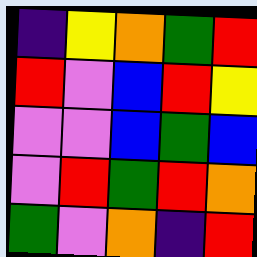[["indigo", "yellow", "orange", "green", "red"], ["red", "violet", "blue", "red", "yellow"], ["violet", "violet", "blue", "green", "blue"], ["violet", "red", "green", "red", "orange"], ["green", "violet", "orange", "indigo", "red"]]